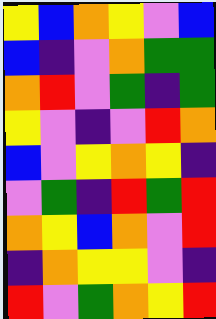[["yellow", "blue", "orange", "yellow", "violet", "blue"], ["blue", "indigo", "violet", "orange", "green", "green"], ["orange", "red", "violet", "green", "indigo", "green"], ["yellow", "violet", "indigo", "violet", "red", "orange"], ["blue", "violet", "yellow", "orange", "yellow", "indigo"], ["violet", "green", "indigo", "red", "green", "red"], ["orange", "yellow", "blue", "orange", "violet", "red"], ["indigo", "orange", "yellow", "yellow", "violet", "indigo"], ["red", "violet", "green", "orange", "yellow", "red"]]